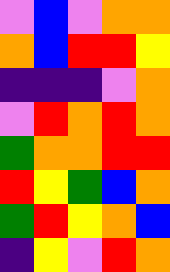[["violet", "blue", "violet", "orange", "orange"], ["orange", "blue", "red", "red", "yellow"], ["indigo", "indigo", "indigo", "violet", "orange"], ["violet", "red", "orange", "red", "orange"], ["green", "orange", "orange", "red", "red"], ["red", "yellow", "green", "blue", "orange"], ["green", "red", "yellow", "orange", "blue"], ["indigo", "yellow", "violet", "red", "orange"]]